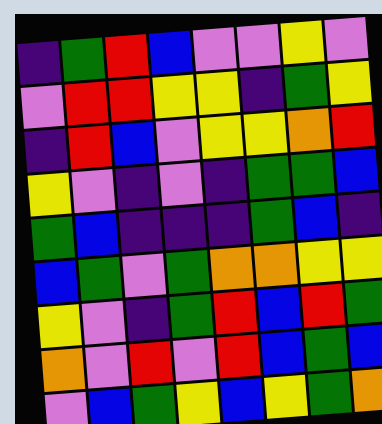[["indigo", "green", "red", "blue", "violet", "violet", "yellow", "violet"], ["violet", "red", "red", "yellow", "yellow", "indigo", "green", "yellow"], ["indigo", "red", "blue", "violet", "yellow", "yellow", "orange", "red"], ["yellow", "violet", "indigo", "violet", "indigo", "green", "green", "blue"], ["green", "blue", "indigo", "indigo", "indigo", "green", "blue", "indigo"], ["blue", "green", "violet", "green", "orange", "orange", "yellow", "yellow"], ["yellow", "violet", "indigo", "green", "red", "blue", "red", "green"], ["orange", "violet", "red", "violet", "red", "blue", "green", "blue"], ["violet", "blue", "green", "yellow", "blue", "yellow", "green", "orange"]]